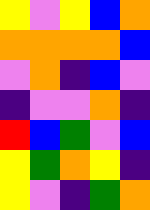[["yellow", "violet", "yellow", "blue", "orange"], ["orange", "orange", "orange", "orange", "blue"], ["violet", "orange", "indigo", "blue", "violet"], ["indigo", "violet", "violet", "orange", "indigo"], ["red", "blue", "green", "violet", "blue"], ["yellow", "green", "orange", "yellow", "indigo"], ["yellow", "violet", "indigo", "green", "orange"]]